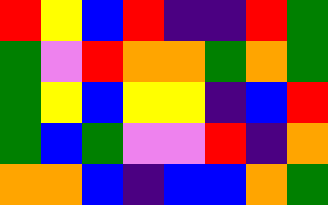[["red", "yellow", "blue", "red", "indigo", "indigo", "red", "green"], ["green", "violet", "red", "orange", "orange", "green", "orange", "green"], ["green", "yellow", "blue", "yellow", "yellow", "indigo", "blue", "red"], ["green", "blue", "green", "violet", "violet", "red", "indigo", "orange"], ["orange", "orange", "blue", "indigo", "blue", "blue", "orange", "green"]]